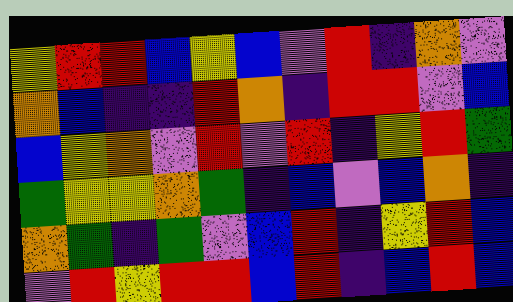[["yellow", "red", "red", "blue", "yellow", "blue", "violet", "red", "indigo", "orange", "violet"], ["orange", "blue", "indigo", "indigo", "red", "orange", "indigo", "red", "red", "violet", "blue"], ["blue", "yellow", "orange", "violet", "red", "violet", "red", "indigo", "yellow", "red", "green"], ["green", "yellow", "yellow", "orange", "green", "indigo", "blue", "violet", "blue", "orange", "indigo"], ["orange", "green", "indigo", "green", "violet", "blue", "red", "indigo", "yellow", "red", "blue"], ["violet", "red", "yellow", "red", "red", "blue", "red", "indigo", "blue", "red", "blue"]]